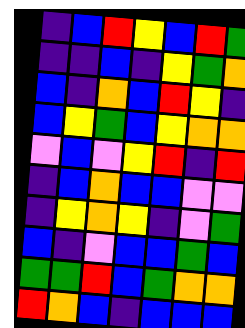[["indigo", "blue", "red", "yellow", "blue", "red", "green"], ["indigo", "indigo", "blue", "indigo", "yellow", "green", "orange"], ["blue", "indigo", "orange", "blue", "red", "yellow", "indigo"], ["blue", "yellow", "green", "blue", "yellow", "orange", "orange"], ["violet", "blue", "violet", "yellow", "red", "indigo", "red"], ["indigo", "blue", "orange", "blue", "blue", "violet", "violet"], ["indigo", "yellow", "orange", "yellow", "indigo", "violet", "green"], ["blue", "indigo", "violet", "blue", "blue", "green", "blue"], ["green", "green", "red", "blue", "green", "orange", "orange"], ["red", "orange", "blue", "indigo", "blue", "blue", "blue"]]